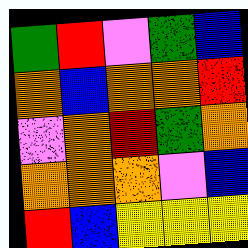[["green", "red", "violet", "green", "blue"], ["orange", "blue", "orange", "orange", "red"], ["violet", "orange", "red", "green", "orange"], ["orange", "orange", "orange", "violet", "blue"], ["red", "blue", "yellow", "yellow", "yellow"]]